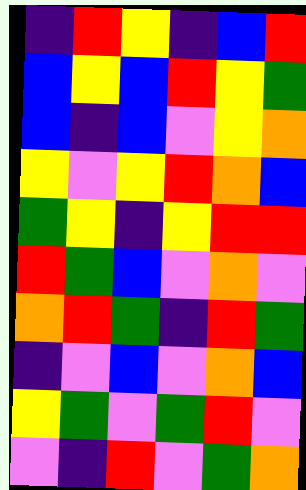[["indigo", "red", "yellow", "indigo", "blue", "red"], ["blue", "yellow", "blue", "red", "yellow", "green"], ["blue", "indigo", "blue", "violet", "yellow", "orange"], ["yellow", "violet", "yellow", "red", "orange", "blue"], ["green", "yellow", "indigo", "yellow", "red", "red"], ["red", "green", "blue", "violet", "orange", "violet"], ["orange", "red", "green", "indigo", "red", "green"], ["indigo", "violet", "blue", "violet", "orange", "blue"], ["yellow", "green", "violet", "green", "red", "violet"], ["violet", "indigo", "red", "violet", "green", "orange"]]